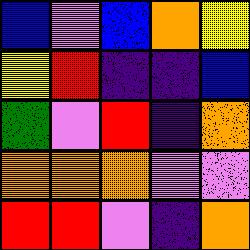[["blue", "violet", "blue", "orange", "yellow"], ["yellow", "red", "indigo", "indigo", "blue"], ["green", "violet", "red", "indigo", "orange"], ["orange", "orange", "orange", "violet", "violet"], ["red", "red", "violet", "indigo", "orange"]]